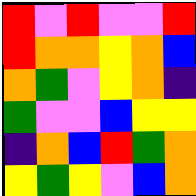[["red", "violet", "red", "violet", "violet", "red"], ["red", "orange", "orange", "yellow", "orange", "blue"], ["orange", "green", "violet", "yellow", "orange", "indigo"], ["green", "violet", "violet", "blue", "yellow", "yellow"], ["indigo", "orange", "blue", "red", "green", "orange"], ["yellow", "green", "yellow", "violet", "blue", "orange"]]